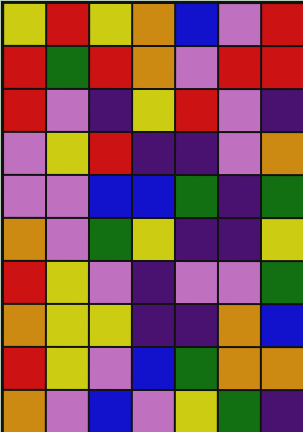[["yellow", "red", "yellow", "orange", "blue", "violet", "red"], ["red", "green", "red", "orange", "violet", "red", "red"], ["red", "violet", "indigo", "yellow", "red", "violet", "indigo"], ["violet", "yellow", "red", "indigo", "indigo", "violet", "orange"], ["violet", "violet", "blue", "blue", "green", "indigo", "green"], ["orange", "violet", "green", "yellow", "indigo", "indigo", "yellow"], ["red", "yellow", "violet", "indigo", "violet", "violet", "green"], ["orange", "yellow", "yellow", "indigo", "indigo", "orange", "blue"], ["red", "yellow", "violet", "blue", "green", "orange", "orange"], ["orange", "violet", "blue", "violet", "yellow", "green", "indigo"]]